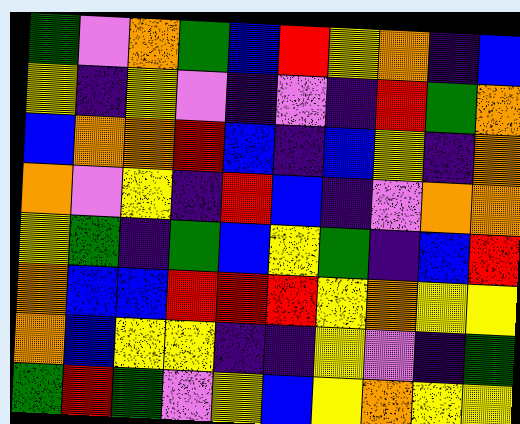[["green", "violet", "orange", "green", "blue", "red", "yellow", "orange", "indigo", "blue"], ["yellow", "indigo", "yellow", "violet", "indigo", "violet", "indigo", "red", "green", "orange"], ["blue", "orange", "orange", "red", "blue", "indigo", "blue", "yellow", "indigo", "orange"], ["orange", "violet", "yellow", "indigo", "red", "blue", "indigo", "violet", "orange", "orange"], ["yellow", "green", "indigo", "green", "blue", "yellow", "green", "indigo", "blue", "red"], ["orange", "blue", "blue", "red", "red", "red", "yellow", "orange", "yellow", "yellow"], ["orange", "blue", "yellow", "yellow", "indigo", "indigo", "yellow", "violet", "indigo", "green"], ["green", "red", "green", "violet", "yellow", "blue", "yellow", "orange", "yellow", "yellow"]]